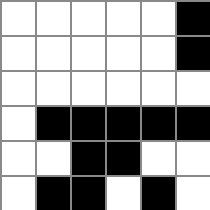[["white", "white", "white", "white", "white", "black"], ["white", "white", "white", "white", "white", "black"], ["white", "white", "white", "white", "white", "white"], ["white", "black", "black", "black", "black", "black"], ["white", "white", "black", "black", "white", "white"], ["white", "black", "black", "white", "black", "white"]]